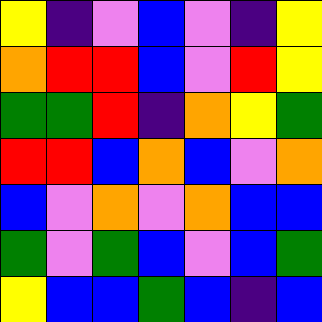[["yellow", "indigo", "violet", "blue", "violet", "indigo", "yellow"], ["orange", "red", "red", "blue", "violet", "red", "yellow"], ["green", "green", "red", "indigo", "orange", "yellow", "green"], ["red", "red", "blue", "orange", "blue", "violet", "orange"], ["blue", "violet", "orange", "violet", "orange", "blue", "blue"], ["green", "violet", "green", "blue", "violet", "blue", "green"], ["yellow", "blue", "blue", "green", "blue", "indigo", "blue"]]